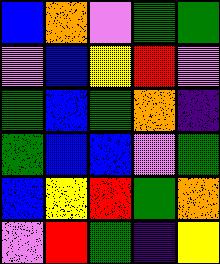[["blue", "orange", "violet", "green", "green"], ["violet", "blue", "yellow", "red", "violet"], ["green", "blue", "green", "orange", "indigo"], ["green", "blue", "blue", "violet", "green"], ["blue", "yellow", "red", "green", "orange"], ["violet", "red", "green", "indigo", "yellow"]]